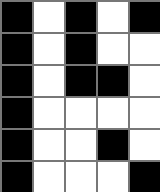[["black", "white", "black", "white", "black"], ["black", "white", "black", "white", "white"], ["black", "white", "black", "black", "white"], ["black", "white", "white", "white", "white"], ["black", "white", "white", "black", "white"], ["black", "white", "white", "white", "black"]]